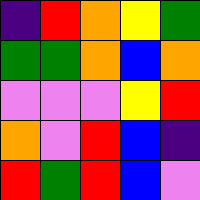[["indigo", "red", "orange", "yellow", "green"], ["green", "green", "orange", "blue", "orange"], ["violet", "violet", "violet", "yellow", "red"], ["orange", "violet", "red", "blue", "indigo"], ["red", "green", "red", "blue", "violet"]]